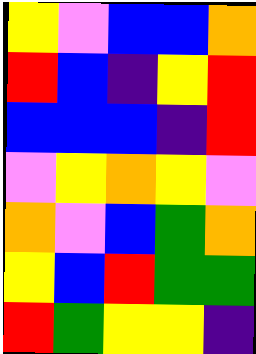[["yellow", "violet", "blue", "blue", "orange"], ["red", "blue", "indigo", "yellow", "red"], ["blue", "blue", "blue", "indigo", "red"], ["violet", "yellow", "orange", "yellow", "violet"], ["orange", "violet", "blue", "green", "orange"], ["yellow", "blue", "red", "green", "green"], ["red", "green", "yellow", "yellow", "indigo"]]